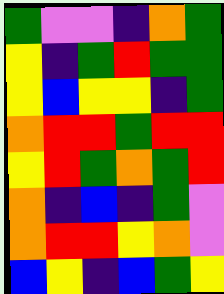[["green", "violet", "violet", "indigo", "orange", "green"], ["yellow", "indigo", "green", "red", "green", "green"], ["yellow", "blue", "yellow", "yellow", "indigo", "green"], ["orange", "red", "red", "green", "red", "red"], ["yellow", "red", "green", "orange", "green", "red"], ["orange", "indigo", "blue", "indigo", "green", "violet"], ["orange", "red", "red", "yellow", "orange", "violet"], ["blue", "yellow", "indigo", "blue", "green", "yellow"]]